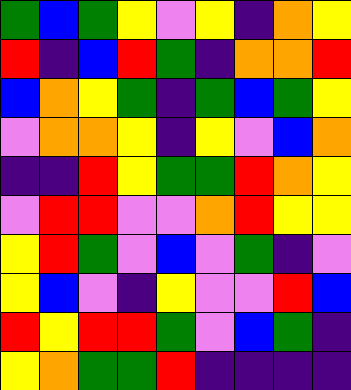[["green", "blue", "green", "yellow", "violet", "yellow", "indigo", "orange", "yellow"], ["red", "indigo", "blue", "red", "green", "indigo", "orange", "orange", "red"], ["blue", "orange", "yellow", "green", "indigo", "green", "blue", "green", "yellow"], ["violet", "orange", "orange", "yellow", "indigo", "yellow", "violet", "blue", "orange"], ["indigo", "indigo", "red", "yellow", "green", "green", "red", "orange", "yellow"], ["violet", "red", "red", "violet", "violet", "orange", "red", "yellow", "yellow"], ["yellow", "red", "green", "violet", "blue", "violet", "green", "indigo", "violet"], ["yellow", "blue", "violet", "indigo", "yellow", "violet", "violet", "red", "blue"], ["red", "yellow", "red", "red", "green", "violet", "blue", "green", "indigo"], ["yellow", "orange", "green", "green", "red", "indigo", "indigo", "indigo", "indigo"]]